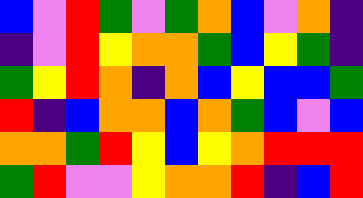[["blue", "violet", "red", "green", "violet", "green", "orange", "blue", "violet", "orange", "indigo"], ["indigo", "violet", "red", "yellow", "orange", "orange", "green", "blue", "yellow", "green", "indigo"], ["green", "yellow", "red", "orange", "indigo", "orange", "blue", "yellow", "blue", "blue", "green"], ["red", "indigo", "blue", "orange", "orange", "blue", "orange", "green", "blue", "violet", "blue"], ["orange", "orange", "green", "red", "yellow", "blue", "yellow", "orange", "red", "red", "red"], ["green", "red", "violet", "violet", "yellow", "orange", "orange", "red", "indigo", "blue", "red"]]